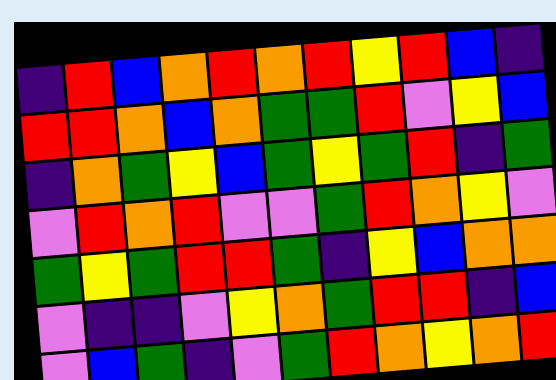[["indigo", "red", "blue", "orange", "red", "orange", "red", "yellow", "red", "blue", "indigo"], ["red", "red", "orange", "blue", "orange", "green", "green", "red", "violet", "yellow", "blue"], ["indigo", "orange", "green", "yellow", "blue", "green", "yellow", "green", "red", "indigo", "green"], ["violet", "red", "orange", "red", "violet", "violet", "green", "red", "orange", "yellow", "violet"], ["green", "yellow", "green", "red", "red", "green", "indigo", "yellow", "blue", "orange", "orange"], ["violet", "indigo", "indigo", "violet", "yellow", "orange", "green", "red", "red", "indigo", "blue"], ["violet", "blue", "green", "indigo", "violet", "green", "red", "orange", "yellow", "orange", "red"]]